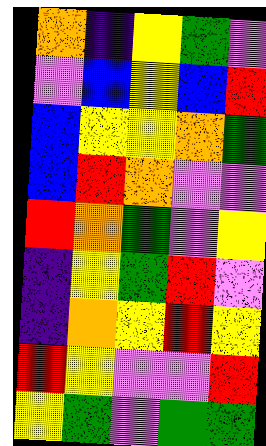[["orange", "indigo", "yellow", "green", "violet"], ["violet", "blue", "yellow", "blue", "red"], ["blue", "yellow", "yellow", "orange", "green"], ["blue", "red", "orange", "violet", "violet"], ["red", "orange", "green", "violet", "yellow"], ["indigo", "yellow", "green", "red", "violet"], ["indigo", "orange", "yellow", "red", "yellow"], ["red", "yellow", "violet", "violet", "red"], ["yellow", "green", "violet", "green", "green"]]